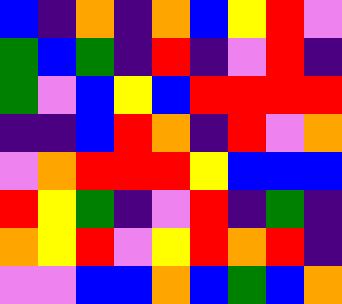[["blue", "indigo", "orange", "indigo", "orange", "blue", "yellow", "red", "violet"], ["green", "blue", "green", "indigo", "red", "indigo", "violet", "red", "indigo"], ["green", "violet", "blue", "yellow", "blue", "red", "red", "red", "red"], ["indigo", "indigo", "blue", "red", "orange", "indigo", "red", "violet", "orange"], ["violet", "orange", "red", "red", "red", "yellow", "blue", "blue", "blue"], ["red", "yellow", "green", "indigo", "violet", "red", "indigo", "green", "indigo"], ["orange", "yellow", "red", "violet", "yellow", "red", "orange", "red", "indigo"], ["violet", "violet", "blue", "blue", "orange", "blue", "green", "blue", "orange"]]